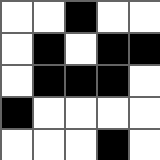[["white", "white", "black", "white", "white"], ["white", "black", "white", "black", "black"], ["white", "black", "black", "black", "white"], ["black", "white", "white", "white", "white"], ["white", "white", "white", "black", "white"]]